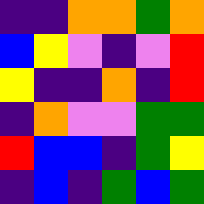[["indigo", "indigo", "orange", "orange", "green", "orange"], ["blue", "yellow", "violet", "indigo", "violet", "red"], ["yellow", "indigo", "indigo", "orange", "indigo", "red"], ["indigo", "orange", "violet", "violet", "green", "green"], ["red", "blue", "blue", "indigo", "green", "yellow"], ["indigo", "blue", "indigo", "green", "blue", "green"]]